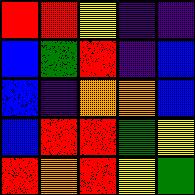[["red", "red", "yellow", "indigo", "indigo"], ["blue", "green", "red", "indigo", "blue"], ["blue", "indigo", "orange", "orange", "blue"], ["blue", "red", "red", "green", "yellow"], ["red", "orange", "red", "yellow", "green"]]